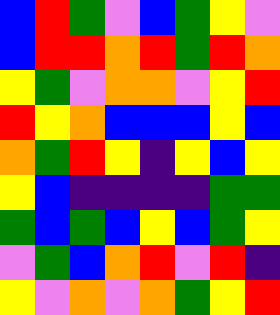[["blue", "red", "green", "violet", "blue", "green", "yellow", "violet"], ["blue", "red", "red", "orange", "red", "green", "red", "orange"], ["yellow", "green", "violet", "orange", "orange", "violet", "yellow", "red"], ["red", "yellow", "orange", "blue", "blue", "blue", "yellow", "blue"], ["orange", "green", "red", "yellow", "indigo", "yellow", "blue", "yellow"], ["yellow", "blue", "indigo", "indigo", "indigo", "indigo", "green", "green"], ["green", "blue", "green", "blue", "yellow", "blue", "green", "yellow"], ["violet", "green", "blue", "orange", "red", "violet", "red", "indigo"], ["yellow", "violet", "orange", "violet", "orange", "green", "yellow", "red"]]